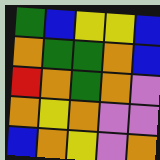[["green", "blue", "yellow", "yellow", "blue"], ["orange", "green", "green", "orange", "blue"], ["red", "orange", "green", "orange", "violet"], ["orange", "yellow", "orange", "violet", "violet"], ["blue", "orange", "yellow", "violet", "orange"]]